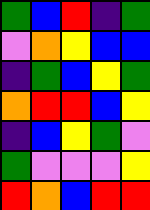[["green", "blue", "red", "indigo", "green"], ["violet", "orange", "yellow", "blue", "blue"], ["indigo", "green", "blue", "yellow", "green"], ["orange", "red", "red", "blue", "yellow"], ["indigo", "blue", "yellow", "green", "violet"], ["green", "violet", "violet", "violet", "yellow"], ["red", "orange", "blue", "red", "red"]]